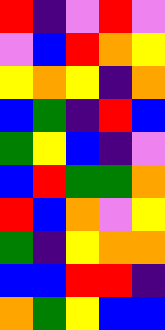[["red", "indigo", "violet", "red", "violet"], ["violet", "blue", "red", "orange", "yellow"], ["yellow", "orange", "yellow", "indigo", "orange"], ["blue", "green", "indigo", "red", "blue"], ["green", "yellow", "blue", "indigo", "violet"], ["blue", "red", "green", "green", "orange"], ["red", "blue", "orange", "violet", "yellow"], ["green", "indigo", "yellow", "orange", "orange"], ["blue", "blue", "red", "red", "indigo"], ["orange", "green", "yellow", "blue", "blue"]]